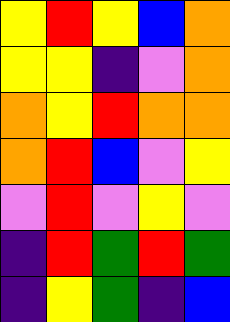[["yellow", "red", "yellow", "blue", "orange"], ["yellow", "yellow", "indigo", "violet", "orange"], ["orange", "yellow", "red", "orange", "orange"], ["orange", "red", "blue", "violet", "yellow"], ["violet", "red", "violet", "yellow", "violet"], ["indigo", "red", "green", "red", "green"], ["indigo", "yellow", "green", "indigo", "blue"]]